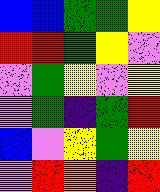[["blue", "blue", "green", "green", "yellow"], ["red", "red", "green", "yellow", "violet"], ["violet", "green", "yellow", "violet", "yellow"], ["violet", "green", "indigo", "green", "red"], ["blue", "violet", "yellow", "green", "yellow"], ["violet", "red", "orange", "indigo", "red"]]